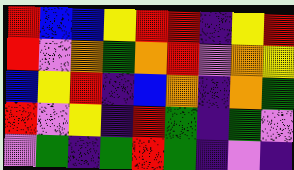[["red", "blue", "blue", "yellow", "red", "red", "indigo", "yellow", "red"], ["red", "violet", "orange", "green", "orange", "red", "violet", "orange", "yellow"], ["blue", "yellow", "red", "indigo", "blue", "orange", "indigo", "orange", "green"], ["red", "violet", "yellow", "indigo", "red", "green", "indigo", "green", "violet"], ["violet", "green", "indigo", "green", "red", "green", "indigo", "violet", "indigo"]]